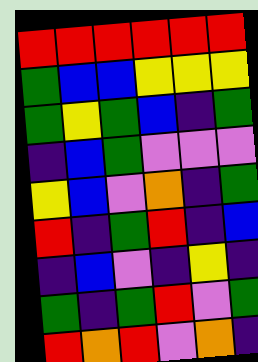[["red", "red", "red", "red", "red", "red"], ["green", "blue", "blue", "yellow", "yellow", "yellow"], ["green", "yellow", "green", "blue", "indigo", "green"], ["indigo", "blue", "green", "violet", "violet", "violet"], ["yellow", "blue", "violet", "orange", "indigo", "green"], ["red", "indigo", "green", "red", "indigo", "blue"], ["indigo", "blue", "violet", "indigo", "yellow", "indigo"], ["green", "indigo", "green", "red", "violet", "green"], ["red", "orange", "red", "violet", "orange", "indigo"]]